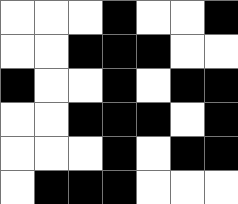[["white", "white", "white", "black", "white", "white", "black"], ["white", "white", "black", "black", "black", "white", "white"], ["black", "white", "white", "black", "white", "black", "black"], ["white", "white", "black", "black", "black", "white", "black"], ["white", "white", "white", "black", "white", "black", "black"], ["white", "black", "black", "black", "white", "white", "white"]]